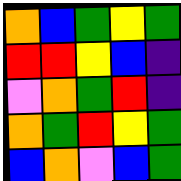[["orange", "blue", "green", "yellow", "green"], ["red", "red", "yellow", "blue", "indigo"], ["violet", "orange", "green", "red", "indigo"], ["orange", "green", "red", "yellow", "green"], ["blue", "orange", "violet", "blue", "green"]]